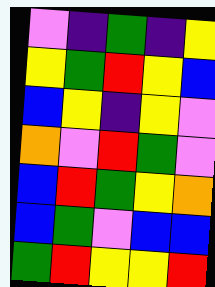[["violet", "indigo", "green", "indigo", "yellow"], ["yellow", "green", "red", "yellow", "blue"], ["blue", "yellow", "indigo", "yellow", "violet"], ["orange", "violet", "red", "green", "violet"], ["blue", "red", "green", "yellow", "orange"], ["blue", "green", "violet", "blue", "blue"], ["green", "red", "yellow", "yellow", "red"]]